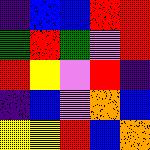[["indigo", "blue", "blue", "red", "red"], ["green", "red", "green", "violet", "red"], ["red", "yellow", "violet", "red", "indigo"], ["indigo", "blue", "violet", "orange", "blue"], ["yellow", "yellow", "red", "blue", "orange"]]